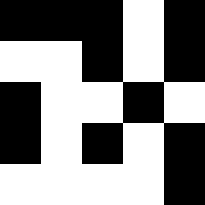[["black", "black", "black", "white", "black"], ["white", "white", "black", "white", "black"], ["black", "white", "white", "black", "white"], ["black", "white", "black", "white", "black"], ["white", "white", "white", "white", "black"]]